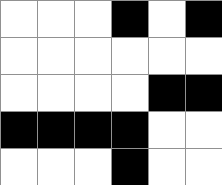[["white", "white", "white", "black", "white", "black"], ["white", "white", "white", "white", "white", "white"], ["white", "white", "white", "white", "black", "black"], ["black", "black", "black", "black", "white", "white"], ["white", "white", "white", "black", "white", "white"]]